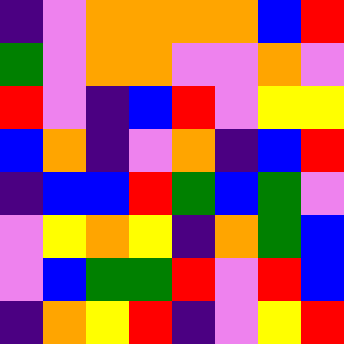[["indigo", "violet", "orange", "orange", "orange", "orange", "blue", "red"], ["green", "violet", "orange", "orange", "violet", "violet", "orange", "violet"], ["red", "violet", "indigo", "blue", "red", "violet", "yellow", "yellow"], ["blue", "orange", "indigo", "violet", "orange", "indigo", "blue", "red"], ["indigo", "blue", "blue", "red", "green", "blue", "green", "violet"], ["violet", "yellow", "orange", "yellow", "indigo", "orange", "green", "blue"], ["violet", "blue", "green", "green", "red", "violet", "red", "blue"], ["indigo", "orange", "yellow", "red", "indigo", "violet", "yellow", "red"]]